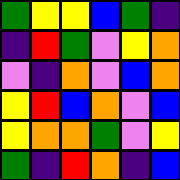[["green", "yellow", "yellow", "blue", "green", "indigo"], ["indigo", "red", "green", "violet", "yellow", "orange"], ["violet", "indigo", "orange", "violet", "blue", "orange"], ["yellow", "red", "blue", "orange", "violet", "blue"], ["yellow", "orange", "orange", "green", "violet", "yellow"], ["green", "indigo", "red", "orange", "indigo", "blue"]]